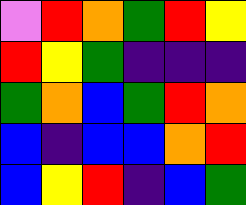[["violet", "red", "orange", "green", "red", "yellow"], ["red", "yellow", "green", "indigo", "indigo", "indigo"], ["green", "orange", "blue", "green", "red", "orange"], ["blue", "indigo", "blue", "blue", "orange", "red"], ["blue", "yellow", "red", "indigo", "blue", "green"]]